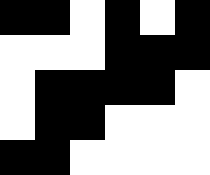[["black", "black", "white", "black", "white", "black"], ["white", "white", "white", "black", "black", "black"], ["white", "black", "black", "black", "black", "white"], ["white", "black", "black", "white", "white", "white"], ["black", "black", "white", "white", "white", "white"]]